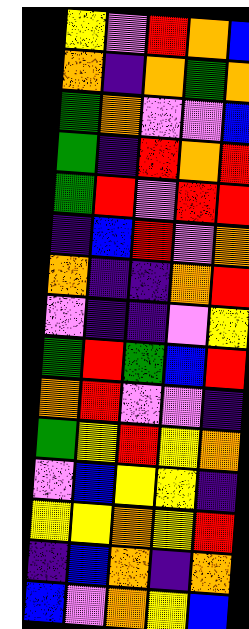[["yellow", "violet", "red", "orange", "blue"], ["orange", "indigo", "orange", "green", "orange"], ["green", "orange", "violet", "violet", "blue"], ["green", "indigo", "red", "orange", "red"], ["green", "red", "violet", "red", "red"], ["indigo", "blue", "red", "violet", "orange"], ["orange", "indigo", "indigo", "orange", "red"], ["violet", "indigo", "indigo", "violet", "yellow"], ["green", "red", "green", "blue", "red"], ["orange", "red", "violet", "violet", "indigo"], ["green", "yellow", "red", "yellow", "orange"], ["violet", "blue", "yellow", "yellow", "indigo"], ["yellow", "yellow", "orange", "yellow", "red"], ["indigo", "blue", "orange", "indigo", "orange"], ["blue", "violet", "orange", "yellow", "blue"]]